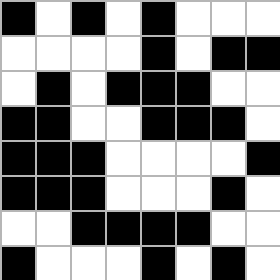[["black", "white", "black", "white", "black", "white", "white", "white"], ["white", "white", "white", "white", "black", "white", "black", "black"], ["white", "black", "white", "black", "black", "black", "white", "white"], ["black", "black", "white", "white", "black", "black", "black", "white"], ["black", "black", "black", "white", "white", "white", "white", "black"], ["black", "black", "black", "white", "white", "white", "black", "white"], ["white", "white", "black", "black", "black", "black", "white", "white"], ["black", "white", "white", "white", "black", "white", "black", "white"]]